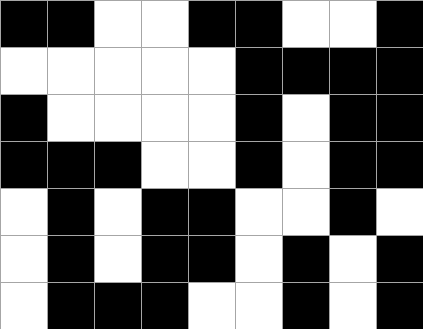[["black", "black", "white", "white", "black", "black", "white", "white", "black"], ["white", "white", "white", "white", "white", "black", "black", "black", "black"], ["black", "white", "white", "white", "white", "black", "white", "black", "black"], ["black", "black", "black", "white", "white", "black", "white", "black", "black"], ["white", "black", "white", "black", "black", "white", "white", "black", "white"], ["white", "black", "white", "black", "black", "white", "black", "white", "black"], ["white", "black", "black", "black", "white", "white", "black", "white", "black"]]